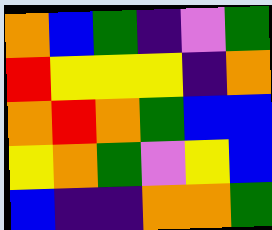[["orange", "blue", "green", "indigo", "violet", "green"], ["red", "yellow", "yellow", "yellow", "indigo", "orange"], ["orange", "red", "orange", "green", "blue", "blue"], ["yellow", "orange", "green", "violet", "yellow", "blue"], ["blue", "indigo", "indigo", "orange", "orange", "green"]]